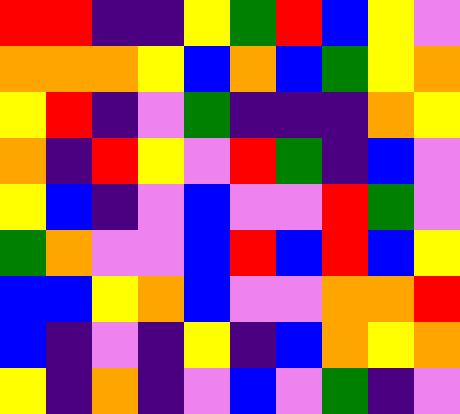[["red", "red", "indigo", "indigo", "yellow", "green", "red", "blue", "yellow", "violet"], ["orange", "orange", "orange", "yellow", "blue", "orange", "blue", "green", "yellow", "orange"], ["yellow", "red", "indigo", "violet", "green", "indigo", "indigo", "indigo", "orange", "yellow"], ["orange", "indigo", "red", "yellow", "violet", "red", "green", "indigo", "blue", "violet"], ["yellow", "blue", "indigo", "violet", "blue", "violet", "violet", "red", "green", "violet"], ["green", "orange", "violet", "violet", "blue", "red", "blue", "red", "blue", "yellow"], ["blue", "blue", "yellow", "orange", "blue", "violet", "violet", "orange", "orange", "red"], ["blue", "indigo", "violet", "indigo", "yellow", "indigo", "blue", "orange", "yellow", "orange"], ["yellow", "indigo", "orange", "indigo", "violet", "blue", "violet", "green", "indigo", "violet"]]